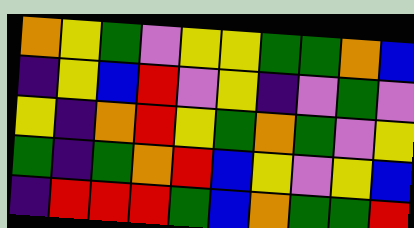[["orange", "yellow", "green", "violet", "yellow", "yellow", "green", "green", "orange", "blue"], ["indigo", "yellow", "blue", "red", "violet", "yellow", "indigo", "violet", "green", "violet"], ["yellow", "indigo", "orange", "red", "yellow", "green", "orange", "green", "violet", "yellow"], ["green", "indigo", "green", "orange", "red", "blue", "yellow", "violet", "yellow", "blue"], ["indigo", "red", "red", "red", "green", "blue", "orange", "green", "green", "red"]]